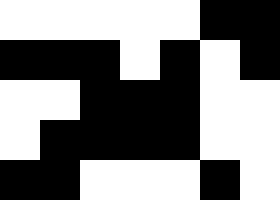[["white", "white", "white", "white", "white", "black", "black"], ["black", "black", "black", "white", "black", "white", "black"], ["white", "white", "black", "black", "black", "white", "white"], ["white", "black", "black", "black", "black", "white", "white"], ["black", "black", "white", "white", "white", "black", "white"]]